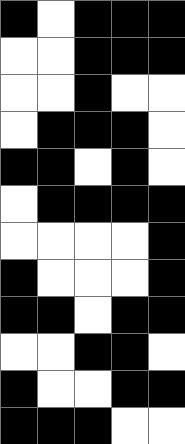[["black", "white", "black", "black", "black"], ["white", "white", "black", "black", "black"], ["white", "white", "black", "white", "white"], ["white", "black", "black", "black", "white"], ["black", "black", "white", "black", "white"], ["white", "black", "black", "black", "black"], ["white", "white", "white", "white", "black"], ["black", "white", "white", "white", "black"], ["black", "black", "white", "black", "black"], ["white", "white", "black", "black", "white"], ["black", "white", "white", "black", "black"], ["black", "black", "black", "white", "white"]]